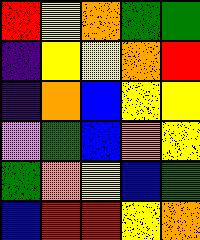[["red", "yellow", "orange", "green", "green"], ["indigo", "yellow", "yellow", "orange", "red"], ["indigo", "orange", "blue", "yellow", "yellow"], ["violet", "green", "blue", "orange", "yellow"], ["green", "orange", "yellow", "blue", "green"], ["blue", "red", "red", "yellow", "orange"]]